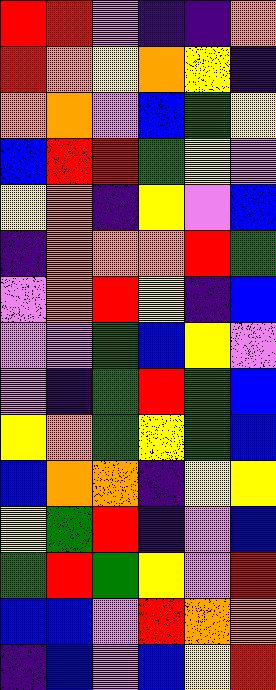[["red", "red", "violet", "indigo", "indigo", "orange"], ["red", "orange", "yellow", "orange", "yellow", "indigo"], ["orange", "orange", "violet", "blue", "green", "yellow"], ["blue", "red", "red", "green", "yellow", "violet"], ["yellow", "orange", "indigo", "yellow", "violet", "blue"], ["indigo", "orange", "orange", "orange", "red", "green"], ["violet", "orange", "red", "yellow", "indigo", "blue"], ["violet", "violet", "green", "blue", "yellow", "violet"], ["violet", "indigo", "green", "red", "green", "blue"], ["yellow", "orange", "green", "yellow", "green", "blue"], ["blue", "orange", "orange", "indigo", "yellow", "yellow"], ["yellow", "green", "red", "indigo", "violet", "blue"], ["green", "red", "green", "yellow", "violet", "red"], ["blue", "blue", "violet", "red", "orange", "orange"], ["indigo", "blue", "violet", "blue", "yellow", "red"]]